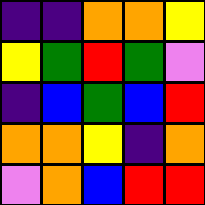[["indigo", "indigo", "orange", "orange", "yellow"], ["yellow", "green", "red", "green", "violet"], ["indigo", "blue", "green", "blue", "red"], ["orange", "orange", "yellow", "indigo", "orange"], ["violet", "orange", "blue", "red", "red"]]